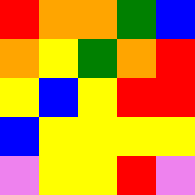[["red", "orange", "orange", "green", "blue"], ["orange", "yellow", "green", "orange", "red"], ["yellow", "blue", "yellow", "red", "red"], ["blue", "yellow", "yellow", "yellow", "yellow"], ["violet", "yellow", "yellow", "red", "violet"]]